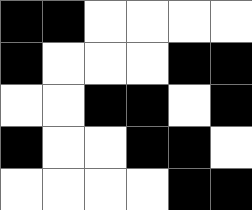[["black", "black", "white", "white", "white", "white"], ["black", "white", "white", "white", "black", "black"], ["white", "white", "black", "black", "white", "black"], ["black", "white", "white", "black", "black", "white"], ["white", "white", "white", "white", "black", "black"]]